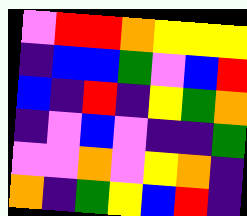[["violet", "red", "red", "orange", "yellow", "yellow", "yellow"], ["indigo", "blue", "blue", "green", "violet", "blue", "red"], ["blue", "indigo", "red", "indigo", "yellow", "green", "orange"], ["indigo", "violet", "blue", "violet", "indigo", "indigo", "green"], ["violet", "violet", "orange", "violet", "yellow", "orange", "indigo"], ["orange", "indigo", "green", "yellow", "blue", "red", "indigo"]]